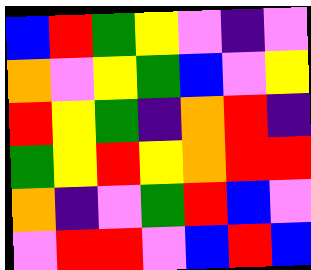[["blue", "red", "green", "yellow", "violet", "indigo", "violet"], ["orange", "violet", "yellow", "green", "blue", "violet", "yellow"], ["red", "yellow", "green", "indigo", "orange", "red", "indigo"], ["green", "yellow", "red", "yellow", "orange", "red", "red"], ["orange", "indigo", "violet", "green", "red", "blue", "violet"], ["violet", "red", "red", "violet", "blue", "red", "blue"]]